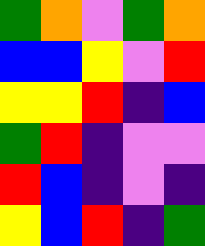[["green", "orange", "violet", "green", "orange"], ["blue", "blue", "yellow", "violet", "red"], ["yellow", "yellow", "red", "indigo", "blue"], ["green", "red", "indigo", "violet", "violet"], ["red", "blue", "indigo", "violet", "indigo"], ["yellow", "blue", "red", "indigo", "green"]]